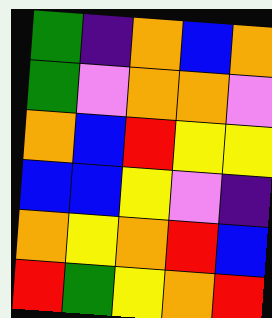[["green", "indigo", "orange", "blue", "orange"], ["green", "violet", "orange", "orange", "violet"], ["orange", "blue", "red", "yellow", "yellow"], ["blue", "blue", "yellow", "violet", "indigo"], ["orange", "yellow", "orange", "red", "blue"], ["red", "green", "yellow", "orange", "red"]]